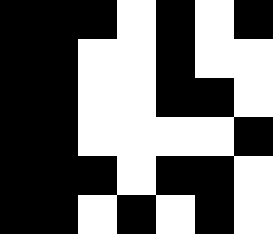[["black", "black", "black", "white", "black", "white", "black"], ["black", "black", "white", "white", "black", "white", "white"], ["black", "black", "white", "white", "black", "black", "white"], ["black", "black", "white", "white", "white", "white", "black"], ["black", "black", "black", "white", "black", "black", "white"], ["black", "black", "white", "black", "white", "black", "white"]]